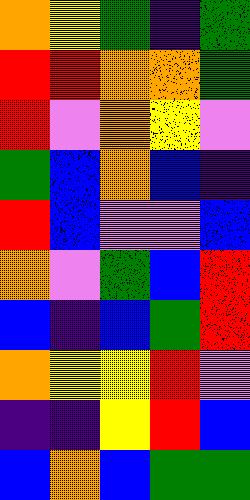[["orange", "yellow", "green", "indigo", "green"], ["red", "red", "orange", "orange", "green"], ["red", "violet", "orange", "yellow", "violet"], ["green", "blue", "orange", "blue", "indigo"], ["red", "blue", "violet", "violet", "blue"], ["orange", "violet", "green", "blue", "red"], ["blue", "indigo", "blue", "green", "red"], ["orange", "yellow", "yellow", "red", "violet"], ["indigo", "indigo", "yellow", "red", "blue"], ["blue", "orange", "blue", "green", "green"]]